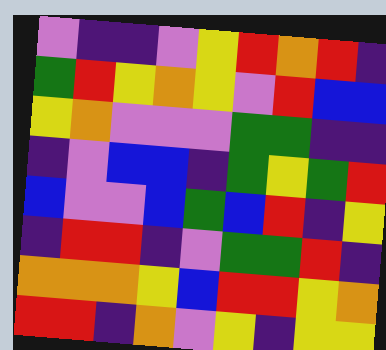[["violet", "indigo", "indigo", "violet", "yellow", "red", "orange", "red", "indigo"], ["green", "red", "yellow", "orange", "yellow", "violet", "red", "blue", "blue"], ["yellow", "orange", "violet", "violet", "violet", "green", "green", "indigo", "indigo"], ["indigo", "violet", "blue", "blue", "indigo", "green", "yellow", "green", "red"], ["blue", "violet", "violet", "blue", "green", "blue", "red", "indigo", "yellow"], ["indigo", "red", "red", "indigo", "violet", "green", "green", "red", "indigo"], ["orange", "orange", "orange", "yellow", "blue", "red", "red", "yellow", "orange"], ["red", "red", "indigo", "orange", "violet", "yellow", "indigo", "yellow", "yellow"]]